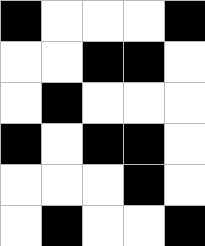[["black", "white", "white", "white", "black"], ["white", "white", "black", "black", "white"], ["white", "black", "white", "white", "white"], ["black", "white", "black", "black", "white"], ["white", "white", "white", "black", "white"], ["white", "black", "white", "white", "black"]]